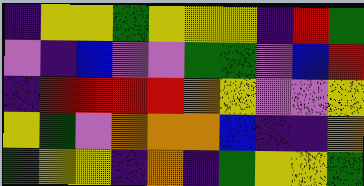[["indigo", "yellow", "yellow", "green", "yellow", "yellow", "yellow", "indigo", "red", "green"], ["violet", "indigo", "blue", "violet", "violet", "green", "green", "violet", "blue", "red"], ["indigo", "red", "red", "red", "red", "orange", "yellow", "violet", "violet", "yellow"], ["yellow", "green", "violet", "orange", "orange", "orange", "blue", "indigo", "indigo", "orange"], ["green", "yellow", "yellow", "indigo", "orange", "indigo", "green", "yellow", "yellow", "green"]]